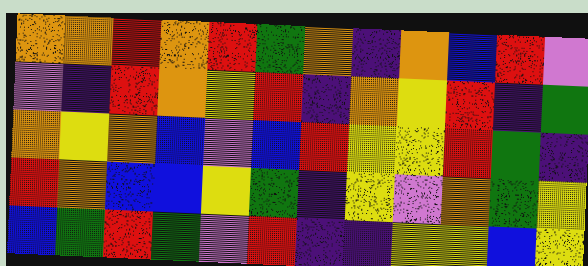[["orange", "orange", "red", "orange", "red", "green", "orange", "indigo", "orange", "blue", "red", "violet"], ["violet", "indigo", "red", "orange", "yellow", "red", "indigo", "orange", "yellow", "red", "indigo", "green"], ["orange", "yellow", "orange", "blue", "violet", "blue", "red", "yellow", "yellow", "red", "green", "indigo"], ["red", "orange", "blue", "blue", "yellow", "green", "indigo", "yellow", "violet", "orange", "green", "yellow"], ["blue", "green", "red", "green", "violet", "red", "indigo", "indigo", "yellow", "yellow", "blue", "yellow"]]